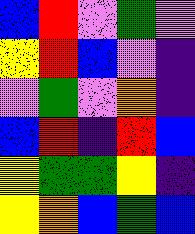[["blue", "red", "violet", "green", "violet"], ["yellow", "red", "blue", "violet", "indigo"], ["violet", "green", "violet", "orange", "indigo"], ["blue", "red", "indigo", "red", "blue"], ["yellow", "green", "green", "yellow", "indigo"], ["yellow", "orange", "blue", "green", "blue"]]